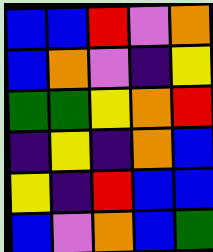[["blue", "blue", "red", "violet", "orange"], ["blue", "orange", "violet", "indigo", "yellow"], ["green", "green", "yellow", "orange", "red"], ["indigo", "yellow", "indigo", "orange", "blue"], ["yellow", "indigo", "red", "blue", "blue"], ["blue", "violet", "orange", "blue", "green"]]